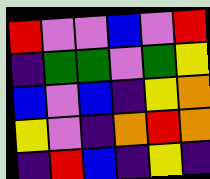[["red", "violet", "violet", "blue", "violet", "red"], ["indigo", "green", "green", "violet", "green", "yellow"], ["blue", "violet", "blue", "indigo", "yellow", "orange"], ["yellow", "violet", "indigo", "orange", "red", "orange"], ["indigo", "red", "blue", "indigo", "yellow", "indigo"]]